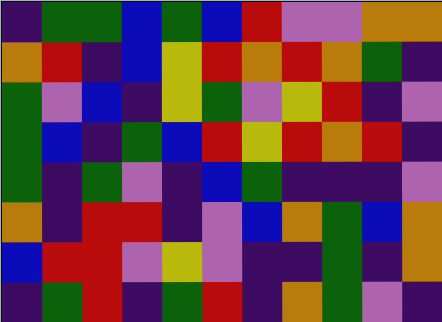[["indigo", "green", "green", "blue", "green", "blue", "red", "violet", "violet", "orange", "orange"], ["orange", "red", "indigo", "blue", "yellow", "red", "orange", "red", "orange", "green", "indigo"], ["green", "violet", "blue", "indigo", "yellow", "green", "violet", "yellow", "red", "indigo", "violet"], ["green", "blue", "indigo", "green", "blue", "red", "yellow", "red", "orange", "red", "indigo"], ["green", "indigo", "green", "violet", "indigo", "blue", "green", "indigo", "indigo", "indigo", "violet"], ["orange", "indigo", "red", "red", "indigo", "violet", "blue", "orange", "green", "blue", "orange"], ["blue", "red", "red", "violet", "yellow", "violet", "indigo", "indigo", "green", "indigo", "orange"], ["indigo", "green", "red", "indigo", "green", "red", "indigo", "orange", "green", "violet", "indigo"]]